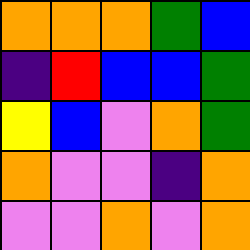[["orange", "orange", "orange", "green", "blue"], ["indigo", "red", "blue", "blue", "green"], ["yellow", "blue", "violet", "orange", "green"], ["orange", "violet", "violet", "indigo", "orange"], ["violet", "violet", "orange", "violet", "orange"]]